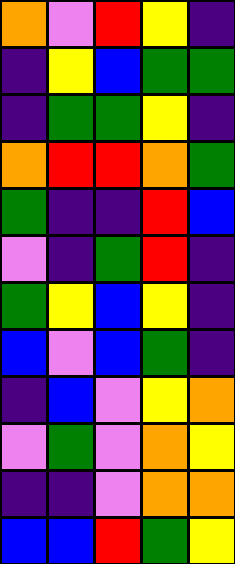[["orange", "violet", "red", "yellow", "indigo"], ["indigo", "yellow", "blue", "green", "green"], ["indigo", "green", "green", "yellow", "indigo"], ["orange", "red", "red", "orange", "green"], ["green", "indigo", "indigo", "red", "blue"], ["violet", "indigo", "green", "red", "indigo"], ["green", "yellow", "blue", "yellow", "indigo"], ["blue", "violet", "blue", "green", "indigo"], ["indigo", "blue", "violet", "yellow", "orange"], ["violet", "green", "violet", "orange", "yellow"], ["indigo", "indigo", "violet", "orange", "orange"], ["blue", "blue", "red", "green", "yellow"]]